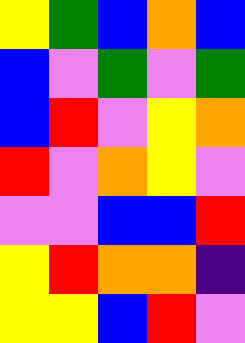[["yellow", "green", "blue", "orange", "blue"], ["blue", "violet", "green", "violet", "green"], ["blue", "red", "violet", "yellow", "orange"], ["red", "violet", "orange", "yellow", "violet"], ["violet", "violet", "blue", "blue", "red"], ["yellow", "red", "orange", "orange", "indigo"], ["yellow", "yellow", "blue", "red", "violet"]]